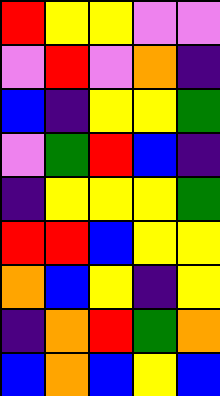[["red", "yellow", "yellow", "violet", "violet"], ["violet", "red", "violet", "orange", "indigo"], ["blue", "indigo", "yellow", "yellow", "green"], ["violet", "green", "red", "blue", "indigo"], ["indigo", "yellow", "yellow", "yellow", "green"], ["red", "red", "blue", "yellow", "yellow"], ["orange", "blue", "yellow", "indigo", "yellow"], ["indigo", "orange", "red", "green", "orange"], ["blue", "orange", "blue", "yellow", "blue"]]